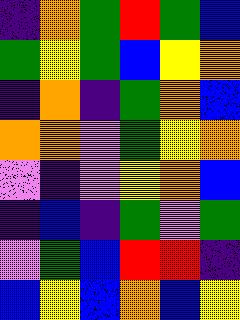[["indigo", "orange", "green", "red", "green", "blue"], ["green", "yellow", "green", "blue", "yellow", "orange"], ["indigo", "orange", "indigo", "green", "orange", "blue"], ["orange", "orange", "violet", "green", "yellow", "orange"], ["violet", "indigo", "violet", "yellow", "orange", "blue"], ["indigo", "blue", "indigo", "green", "violet", "green"], ["violet", "green", "blue", "red", "red", "indigo"], ["blue", "yellow", "blue", "orange", "blue", "yellow"]]